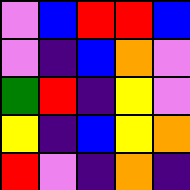[["violet", "blue", "red", "red", "blue"], ["violet", "indigo", "blue", "orange", "violet"], ["green", "red", "indigo", "yellow", "violet"], ["yellow", "indigo", "blue", "yellow", "orange"], ["red", "violet", "indigo", "orange", "indigo"]]